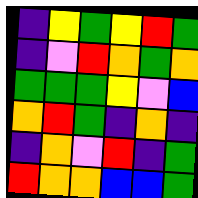[["indigo", "yellow", "green", "yellow", "red", "green"], ["indigo", "violet", "red", "orange", "green", "orange"], ["green", "green", "green", "yellow", "violet", "blue"], ["orange", "red", "green", "indigo", "orange", "indigo"], ["indigo", "orange", "violet", "red", "indigo", "green"], ["red", "orange", "orange", "blue", "blue", "green"]]